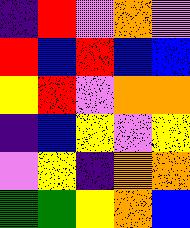[["indigo", "red", "violet", "orange", "violet"], ["red", "blue", "red", "blue", "blue"], ["yellow", "red", "violet", "orange", "orange"], ["indigo", "blue", "yellow", "violet", "yellow"], ["violet", "yellow", "indigo", "orange", "orange"], ["green", "green", "yellow", "orange", "blue"]]